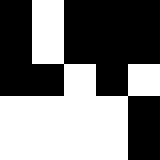[["black", "white", "black", "black", "black"], ["black", "white", "black", "black", "black"], ["black", "black", "white", "black", "white"], ["white", "white", "white", "white", "black"], ["white", "white", "white", "white", "black"]]